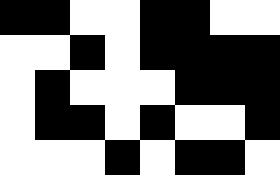[["black", "black", "white", "white", "black", "black", "white", "white"], ["white", "white", "black", "white", "black", "black", "black", "black"], ["white", "black", "white", "white", "white", "black", "black", "black"], ["white", "black", "black", "white", "black", "white", "white", "black"], ["white", "white", "white", "black", "white", "black", "black", "white"]]